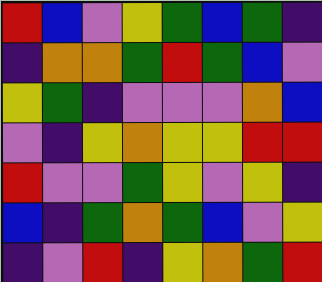[["red", "blue", "violet", "yellow", "green", "blue", "green", "indigo"], ["indigo", "orange", "orange", "green", "red", "green", "blue", "violet"], ["yellow", "green", "indigo", "violet", "violet", "violet", "orange", "blue"], ["violet", "indigo", "yellow", "orange", "yellow", "yellow", "red", "red"], ["red", "violet", "violet", "green", "yellow", "violet", "yellow", "indigo"], ["blue", "indigo", "green", "orange", "green", "blue", "violet", "yellow"], ["indigo", "violet", "red", "indigo", "yellow", "orange", "green", "red"]]